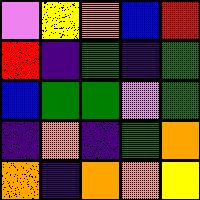[["violet", "yellow", "orange", "blue", "red"], ["red", "indigo", "green", "indigo", "green"], ["blue", "green", "green", "violet", "green"], ["indigo", "orange", "indigo", "green", "orange"], ["orange", "indigo", "orange", "orange", "yellow"]]